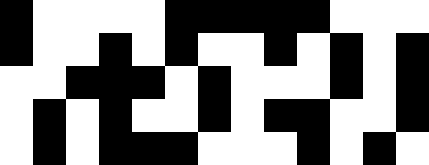[["black", "white", "white", "white", "white", "black", "black", "black", "black", "black", "white", "white", "white"], ["black", "white", "white", "black", "white", "black", "white", "white", "black", "white", "black", "white", "black"], ["white", "white", "black", "black", "black", "white", "black", "white", "white", "white", "black", "white", "black"], ["white", "black", "white", "black", "white", "white", "black", "white", "black", "black", "white", "white", "black"], ["white", "black", "white", "black", "black", "black", "white", "white", "white", "black", "white", "black", "white"]]